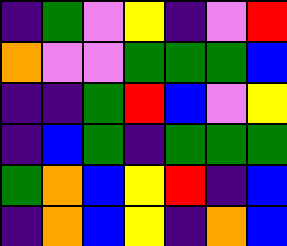[["indigo", "green", "violet", "yellow", "indigo", "violet", "red"], ["orange", "violet", "violet", "green", "green", "green", "blue"], ["indigo", "indigo", "green", "red", "blue", "violet", "yellow"], ["indigo", "blue", "green", "indigo", "green", "green", "green"], ["green", "orange", "blue", "yellow", "red", "indigo", "blue"], ["indigo", "orange", "blue", "yellow", "indigo", "orange", "blue"]]